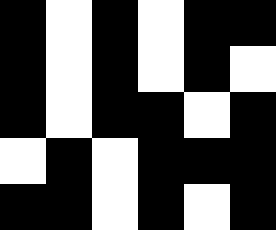[["black", "white", "black", "white", "black", "black"], ["black", "white", "black", "white", "black", "white"], ["black", "white", "black", "black", "white", "black"], ["white", "black", "white", "black", "black", "black"], ["black", "black", "white", "black", "white", "black"]]